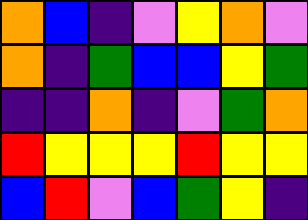[["orange", "blue", "indigo", "violet", "yellow", "orange", "violet"], ["orange", "indigo", "green", "blue", "blue", "yellow", "green"], ["indigo", "indigo", "orange", "indigo", "violet", "green", "orange"], ["red", "yellow", "yellow", "yellow", "red", "yellow", "yellow"], ["blue", "red", "violet", "blue", "green", "yellow", "indigo"]]